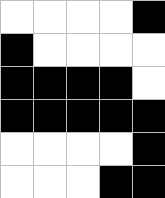[["white", "white", "white", "white", "black"], ["black", "white", "white", "white", "white"], ["black", "black", "black", "black", "white"], ["black", "black", "black", "black", "black"], ["white", "white", "white", "white", "black"], ["white", "white", "white", "black", "black"]]